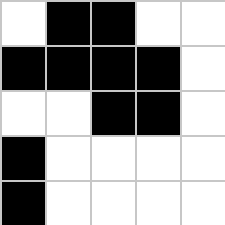[["white", "black", "black", "white", "white"], ["black", "black", "black", "black", "white"], ["white", "white", "black", "black", "white"], ["black", "white", "white", "white", "white"], ["black", "white", "white", "white", "white"]]